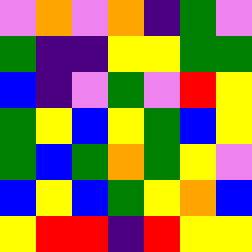[["violet", "orange", "violet", "orange", "indigo", "green", "violet"], ["green", "indigo", "indigo", "yellow", "yellow", "green", "green"], ["blue", "indigo", "violet", "green", "violet", "red", "yellow"], ["green", "yellow", "blue", "yellow", "green", "blue", "yellow"], ["green", "blue", "green", "orange", "green", "yellow", "violet"], ["blue", "yellow", "blue", "green", "yellow", "orange", "blue"], ["yellow", "red", "red", "indigo", "red", "yellow", "yellow"]]